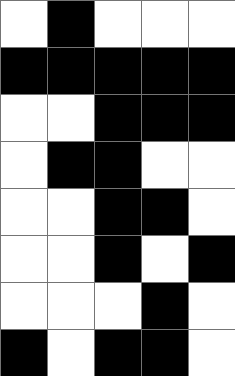[["white", "black", "white", "white", "white"], ["black", "black", "black", "black", "black"], ["white", "white", "black", "black", "black"], ["white", "black", "black", "white", "white"], ["white", "white", "black", "black", "white"], ["white", "white", "black", "white", "black"], ["white", "white", "white", "black", "white"], ["black", "white", "black", "black", "white"]]